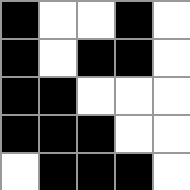[["black", "white", "white", "black", "white"], ["black", "white", "black", "black", "white"], ["black", "black", "white", "white", "white"], ["black", "black", "black", "white", "white"], ["white", "black", "black", "black", "white"]]